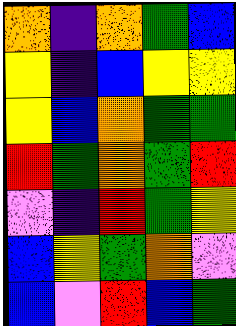[["orange", "indigo", "orange", "green", "blue"], ["yellow", "indigo", "blue", "yellow", "yellow"], ["yellow", "blue", "orange", "green", "green"], ["red", "green", "orange", "green", "red"], ["violet", "indigo", "red", "green", "yellow"], ["blue", "yellow", "green", "orange", "violet"], ["blue", "violet", "red", "blue", "green"]]